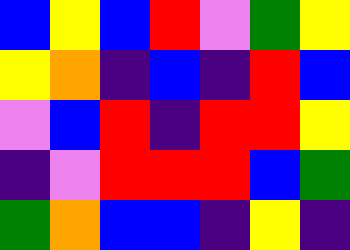[["blue", "yellow", "blue", "red", "violet", "green", "yellow"], ["yellow", "orange", "indigo", "blue", "indigo", "red", "blue"], ["violet", "blue", "red", "indigo", "red", "red", "yellow"], ["indigo", "violet", "red", "red", "red", "blue", "green"], ["green", "orange", "blue", "blue", "indigo", "yellow", "indigo"]]